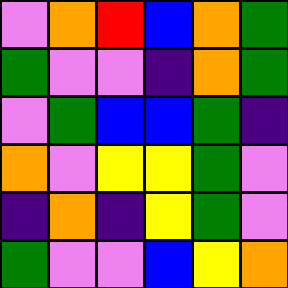[["violet", "orange", "red", "blue", "orange", "green"], ["green", "violet", "violet", "indigo", "orange", "green"], ["violet", "green", "blue", "blue", "green", "indigo"], ["orange", "violet", "yellow", "yellow", "green", "violet"], ["indigo", "orange", "indigo", "yellow", "green", "violet"], ["green", "violet", "violet", "blue", "yellow", "orange"]]